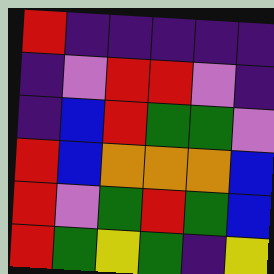[["red", "indigo", "indigo", "indigo", "indigo", "indigo"], ["indigo", "violet", "red", "red", "violet", "indigo"], ["indigo", "blue", "red", "green", "green", "violet"], ["red", "blue", "orange", "orange", "orange", "blue"], ["red", "violet", "green", "red", "green", "blue"], ["red", "green", "yellow", "green", "indigo", "yellow"]]